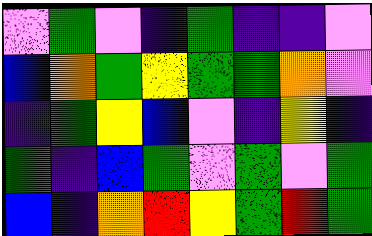[["violet", "green", "violet", "indigo", "green", "indigo", "indigo", "violet"], ["blue", "orange", "green", "yellow", "green", "green", "orange", "violet"], ["indigo", "green", "yellow", "blue", "violet", "indigo", "yellow", "indigo"], ["green", "indigo", "blue", "green", "violet", "green", "violet", "green"], ["blue", "indigo", "orange", "red", "yellow", "green", "red", "green"]]